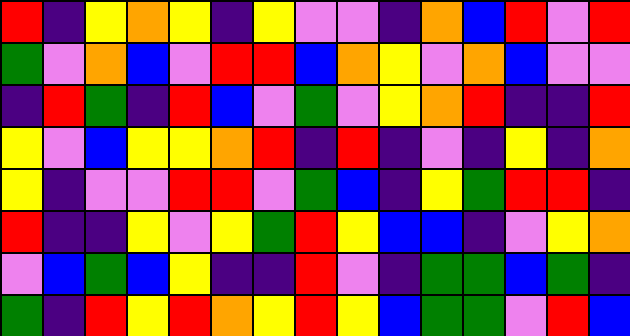[["red", "indigo", "yellow", "orange", "yellow", "indigo", "yellow", "violet", "violet", "indigo", "orange", "blue", "red", "violet", "red"], ["green", "violet", "orange", "blue", "violet", "red", "red", "blue", "orange", "yellow", "violet", "orange", "blue", "violet", "violet"], ["indigo", "red", "green", "indigo", "red", "blue", "violet", "green", "violet", "yellow", "orange", "red", "indigo", "indigo", "red"], ["yellow", "violet", "blue", "yellow", "yellow", "orange", "red", "indigo", "red", "indigo", "violet", "indigo", "yellow", "indigo", "orange"], ["yellow", "indigo", "violet", "violet", "red", "red", "violet", "green", "blue", "indigo", "yellow", "green", "red", "red", "indigo"], ["red", "indigo", "indigo", "yellow", "violet", "yellow", "green", "red", "yellow", "blue", "blue", "indigo", "violet", "yellow", "orange"], ["violet", "blue", "green", "blue", "yellow", "indigo", "indigo", "red", "violet", "indigo", "green", "green", "blue", "green", "indigo"], ["green", "indigo", "red", "yellow", "red", "orange", "yellow", "red", "yellow", "blue", "green", "green", "violet", "red", "blue"]]